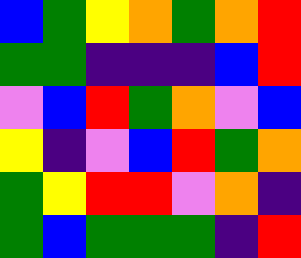[["blue", "green", "yellow", "orange", "green", "orange", "red"], ["green", "green", "indigo", "indigo", "indigo", "blue", "red"], ["violet", "blue", "red", "green", "orange", "violet", "blue"], ["yellow", "indigo", "violet", "blue", "red", "green", "orange"], ["green", "yellow", "red", "red", "violet", "orange", "indigo"], ["green", "blue", "green", "green", "green", "indigo", "red"]]